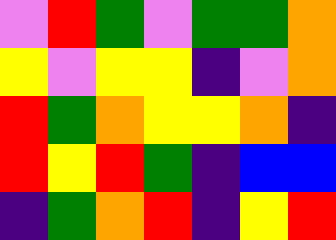[["violet", "red", "green", "violet", "green", "green", "orange"], ["yellow", "violet", "yellow", "yellow", "indigo", "violet", "orange"], ["red", "green", "orange", "yellow", "yellow", "orange", "indigo"], ["red", "yellow", "red", "green", "indigo", "blue", "blue"], ["indigo", "green", "orange", "red", "indigo", "yellow", "red"]]